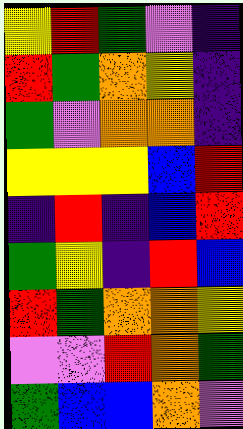[["yellow", "red", "green", "violet", "indigo"], ["red", "green", "orange", "yellow", "indigo"], ["green", "violet", "orange", "orange", "indigo"], ["yellow", "yellow", "yellow", "blue", "red"], ["indigo", "red", "indigo", "blue", "red"], ["green", "yellow", "indigo", "red", "blue"], ["red", "green", "orange", "orange", "yellow"], ["violet", "violet", "red", "orange", "green"], ["green", "blue", "blue", "orange", "violet"]]